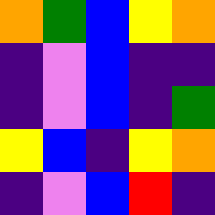[["orange", "green", "blue", "yellow", "orange"], ["indigo", "violet", "blue", "indigo", "indigo"], ["indigo", "violet", "blue", "indigo", "green"], ["yellow", "blue", "indigo", "yellow", "orange"], ["indigo", "violet", "blue", "red", "indigo"]]